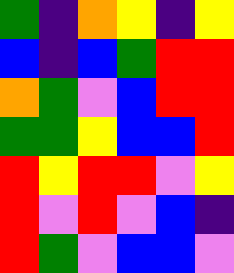[["green", "indigo", "orange", "yellow", "indigo", "yellow"], ["blue", "indigo", "blue", "green", "red", "red"], ["orange", "green", "violet", "blue", "red", "red"], ["green", "green", "yellow", "blue", "blue", "red"], ["red", "yellow", "red", "red", "violet", "yellow"], ["red", "violet", "red", "violet", "blue", "indigo"], ["red", "green", "violet", "blue", "blue", "violet"]]